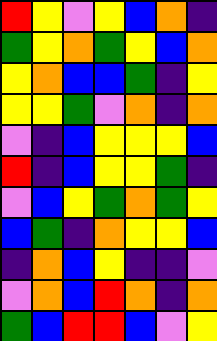[["red", "yellow", "violet", "yellow", "blue", "orange", "indigo"], ["green", "yellow", "orange", "green", "yellow", "blue", "orange"], ["yellow", "orange", "blue", "blue", "green", "indigo", "yellow"], ["yellow", "yellow", "green", "violet", "orange", "indigo", "orange"], ["violet", "indigo", "blue", "yellow", "yellow", "yellow", "blue"], ["red", "indigo", "blue", "yellow", "yellow", "green", "indigo"], ["violet", "blue", "yellow", "green", "orange", "green", "yellow"], ["blue", "green", "indigo", "orange", "yellow", "yellow", "blue"], ["indigo", "orange", "blue", "yellow", "indigo", "indigo", "violet"], ["violet", "orange", "blue", "red", "orange", "indigo", "orange"], ["green", "blue", "red", "red", "blue", "violet", "yellow"]]